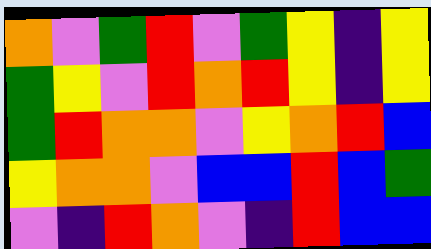[["orange", "violet", "green", "red", "violet", "green", "yellow", "indigo", "yellow"], ["green", "yellow", "violet", "red", "orange", "red", "yellow", "indigo", "yellow"], ["green", "red", "orange", "orange", "violet", "yellow", "orange", "red", "blue"], ["yellow", "orange", "orange", "violet", "blue", "blue", "red", "blue", "green"], ["violet", "indigo", "red", "orange", "violet", "indigo", "red", "blue", "blue"]]